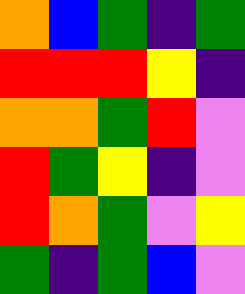[["orange", "blue", "green", "indigo", "green"], ["red", "red", "red", "yellow", "indigo"], ["orange", "orange", "green", "red", "violet"], ["red", "green", "yellow", "indigo", "violet"], ["red", "orange", "green", "violet", "yellow"], ["green", "indigo", "green", "blue", "violet"]]